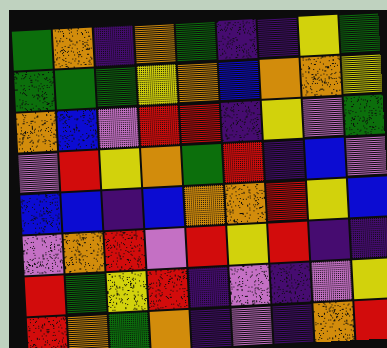[["green", "orange", "indigo", "orange", "green", "indigo", "indigo", "yellow", "green"], ["green", "green", "green", "yellow", "orange", "blue", "orange", "orange", "yellow"], ["orange", "blue", "violet", "red", "red", "indigo", "yellow", "violet", "green"], ["violet", "red", "yellow", "orange", "green", "red", "indigo", "blue", "violet"], ["blue", "blue", "indigo", "blue", "orange", "orange", "red", "yellow", "blue"], ["violet", "orange", "red", "violet", "red", "yellow", "red", "indigo", "indigo"], ["red", "green", "yellow", "red", "indigo", "violet", "indigo", "violet", "yellow"], ["red", "orange", "green", "orange", "indigo", "violet", "indigo", "orange", "red"]]